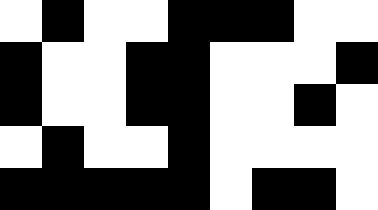[["white", "black", "white", "white", "black", "black", "black", "white", "white"], ["black", "white", "white", "black", "black", "white", "white", "white", "black"], ["black", "white", "white", "black", "black", "white", "white", "black", "white"], ["white", "black", "white", "white", "black", "white", "white", "white", "white"], ["black", "black", "black", "black", "black", "white", "black", "black", "white"]]